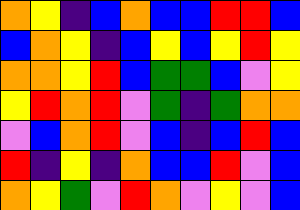[["orange", "yellow", "indigo", "blue", "orange", "blue", "blue", "red", "red", "blue"], ["blue", "orange", "yellow", "indigo", "blue", "yellow", "blue", "yellow", "red", "yellow"], ["orange", "orange", "yellow", "red", "blue", "green", "green", "blue", "violet", "yellow"], ["yellow", "red", "orange", "red", "violet", "green", "indigo", "green", "orange", "orange"], ["violet", "blue", "orange", "red", "violet", "blue", "indigo", "blue", "red", "blue"], ["red", "indigo", "yellow", "indigo", "orange", "blue", "blue", "red", "violet", "blue"], ["orange", "yellow", "green", "violet", "red", "orange", "violet", "yellow", "violet", "blue"]]